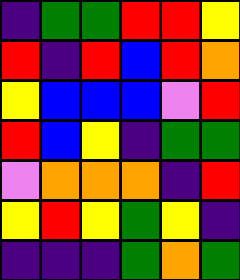[["indigo", "green", "green", "red", "red", "yellow"], ["red", "indigo", "red", "blue", "red", "orange"], ["yellow", "blue", "blue", "blue", "violet", "red"], ["red", "blue", "yellow", "indigo", "green", "green"], ["violet", "orange", "orange", "orange", "indigo", "red"], ["yellow", "red", "yellow", "green", "yellow", "indigo"], ["indigo", "indigo", "indigo", "green", "orange", "green"]]